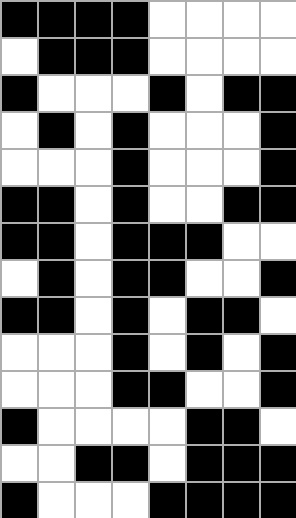[["black", "black", "black", "black", "white", "white", "white", "white"], ["white", "black", "black", "black", "white", "white", "white", "white"], ["black", "white", "white", "white", "black", "white", "black", "black"], ["white", "black", "white", "black", "white", "white", "white", "black"], ["white", "white", "white", "black", "white", "white", "white", "black"], ["black", "black", "white", "black", "white", "white", "black", "black"], ["black", "black", "white", "black", "black", "black", "white", "white"], ["white", "black", "white", "black", "black", "white", "white", "black"], ["black", "black", "white", "black", "white", "black", "black", "white"], ["white", "white", "white", "black", "white", "black", "white", "black"], ["white", "white", "white", "black", "black", "white", "white", "black"], ["black", "white", "white", "white", "white", "black", "black", "white"], ["white", "white", "black", "black", "white", "black", "black", "black"], ["black", "white", "white", "white", "black", "black", "black", "black"]]